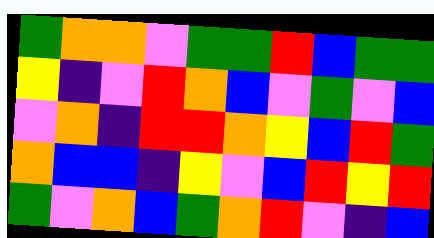[["green", "orange", "orange", "violet", "green", "green", "red", "blue", "green", "green"], ["yellow", "indigo", "violet", "red", "orange", "blue", "violet", "green", "violet", "blue"], ["violet", "orange", "indigo", "red", "red", "orange", "yellow", "blue", "red", "green"], ["orange", "blue", "blue", "indigo", "yellow", "violet", "blue", "red", "yellow", "red"], ["green", "violet", "orange", "blue", "green", "orange", "red", "violet", "indigo", "blue"]]